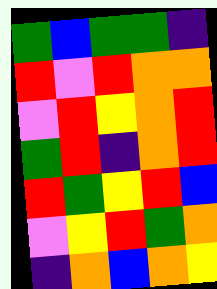[["green", "blue", "green", "green", "indigo"], ["red", "violet", "red", "orange", "orange"], ["violet", "red", "yellow", "orange", "red"], ["green", "red", "indigo", "orange", "red"], ["red", "green", "yellow", "red", "blue"], ["violet", "yellow", "red", "green", "orange"], ["indigo", "orange", "blue", "orange", "yellow"]]